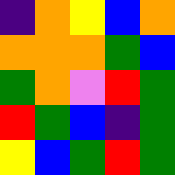[["indigo", "orange", "yellow", "blue", "orange"], ["orange", "orange", "orange", "green", "blue"], ["green", "orange", "violet", "red", "green"], ["red", "green", "blue", "indigo", "green"], ["yellow", "blue", "green", "red", "green"]]